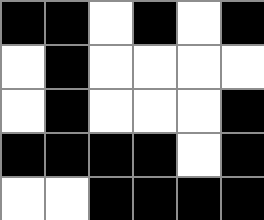[["black", "black", "white", "black", "white", "black"], ["white", "black", "white", "white", "white", "white"], ["white", "black", "white", "white", "white", "black"], ["black", "black", "black", "black", "white", "black"], ["white", "white", "black", "black", "black", "black"]]